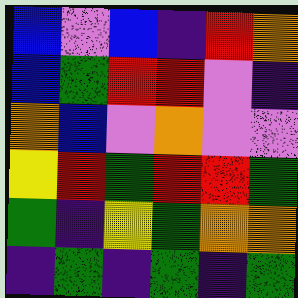[["blue", "violet", "blue", "indigo", "red", "orange"], ["blue", "green", "red", "red", "violet", "indigo"], ["orange", "blue", "violet", "orange", "violet", "violet"], ["yellow", "red", "green", "red", "red", "green"], ["green", "indigo", "yellow", "green", "orange", "orange"], ["indigo", "green", "indigo", "green", "indigo", "green"]]